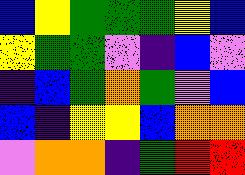[["blue", "yellow", "green", "green", "green", "yellow", "blue"], ["yellow", "green", "green", "violet", "indigo", "blue", "violet"], ["indigo", "blue", "green", "orange", "green", "violet", "blue"], ["blue", "indigo", "yellow", "yellow", "blue", "orange", "orange"], ["violet", "orange", "orange", "indigo", "green", "red", "red"]]